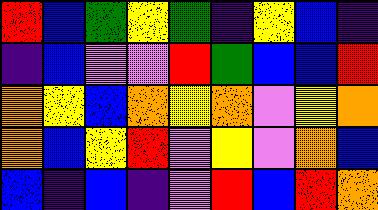[["red", "blue", "green", "yellow", "green", "indigo", "yellow", "blue", "indigo"], ["indigo", "blue", "violet", "violet", "red", "green", "blue", "blue", "red"], ["orange", "yellow", "blue", "orange", "yellow", "orange", "violet", "yellow", "orange"], ["orange", "blue", "yellow", "red", "violet", "yellow", "violet", "orange", "blue"], ["blue", "indigo", "blue", "indigo", "violet", "red", "blue", "red", "orange"]]